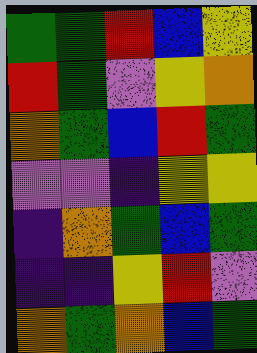[["green", "green", "red", "blue", "yellow"], ["red", "green", "violet", "yellow", "orange"], ["orange", "green", "blue", "red", "green"], ["violet", "violet", "indigo", "yellow", "yellow"], ["indigo", "orange", "green", "blue", "green"], ["indigo", "indigo", "yellow", "red", "violet"], ["orange", "green", "orange", "blue", "green"]]